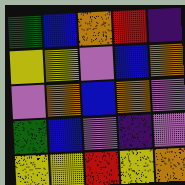[["green", "blue", "orange", "red", "indigo"], ["yellow", "yellow", "violet", "blue", "orange"], ["violet", "orange", "blue", "orange", "violet"], ["green", "blue", "violet", "indigo", "violet"], ["yellow", "yellow", "red", "yellow", "orange"]]